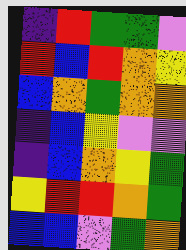[["indigo", "red", "green", "green", "violet"], ["red", "blue", "red", "orange", "yellow"], ["blue", "orange", "green", "orange", "orange"], ["indigo", "blue", "yellow", "violet", "violet"], ["indigo", "blue", "orange", "yellow", "green"], ["yellow", "red", "red", "orange", "green"], ["blue", "blue", "violet", "green", "orange"]]